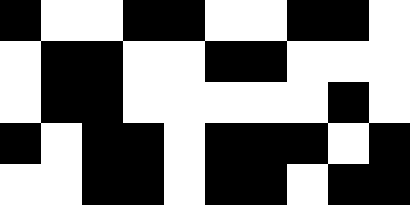[["black", "white", "white", "black", "black", "white", "white", "black", "black", "white"], ["white", "black", "black", "white", "white", "black", "black", "white", "white", "white"], ["white", "black", "black", "white", "white", "white", "white", "white", "black", "white"], ["black", "white", "black", "black", "white", "black", "black", "black", "white", "black"], ["white", "white", "black", "black", "white", "black", "black", "white", "black", "black"]]